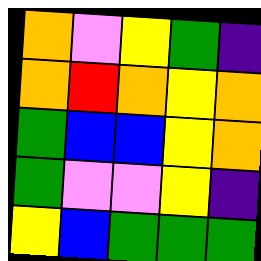[["orange", "violet", "yellow", "green", "indigo"], ["orange", "red", "orange", "yellow", "orange"], ["green", "blue", "blue", "yellow", "orange"], ["green", "violet", "violet", "yellow", "indigo"], ["yellow", "blue", "green", "green", "green"]]